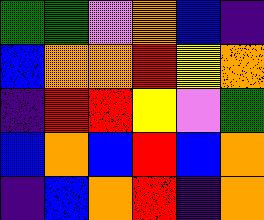[["green", "green", "violet", "orange", "blue", "indigo"], ["blue", "orange", "orange", "red", "yellow", "orange"], ["indigo", "red", "red", "yellow", "violet", "green"], ["blue", "orange", "blue", "red", "blue", "orange"], ["indigo", "blue", "orange", "red", "indigo", "orange"]]